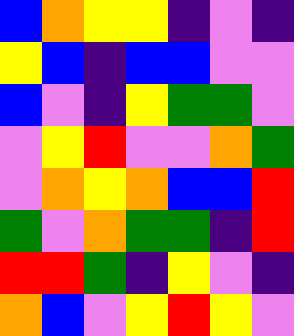[["blue", "orange", "yellow", "yellow", "indigo", "violet", "indigo"], ["yellow", "blue", "indigo", "blue", "blue", "violet", "violet"], ["blue", "violet", "indigo", "yellow", "green", "green", "violet"], ["violet", "yellow", "red", "violet", "violet", "orange", "green"], ["violet", "orange", "yellow", "orange", "blue", "blue", "red"], ["green", "violet", "orange", "green", "green", "indigo", "red"], ["red", "red", "green", "indigo", "yellow", "violet", "indigo"], ["orange", "blue", "violet", "yellow", "red", "yellow", "violet"]]